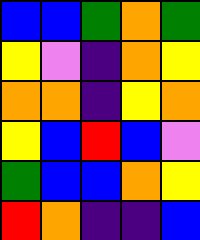[["blue", "blue", "green", "orange", "green"], ["yellow", "violet", "indigo", "orange", "yellow"], ["orange", "orange", "indigo", "yellow", "orange"], ["yellow", "blue", "red", "blue", "violet"], ["green", "blue", "blue", "orange", "yellow"], ["red", "orange", "indigo", "indigo", "blue"]]